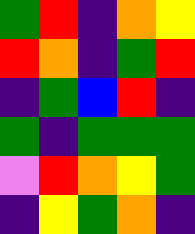[["green", "red", "indigo", "orange", "yellow"], ["red", "orange", "indigo", "green", "red"], ["indigo", "green", "blue", "red", "indigo"], ["green", "indigo", "green", "green", "green"], ["violet", "red", "orange", "yellow", "green"], ["indigo", "yellow", "green", "orange", "indigo"]]